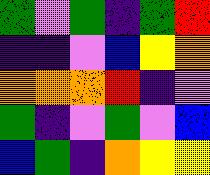[["green", "violet", "green", "indigo", "green", "red"], ["indigo", "indigo", "violet", "blue", "yellow", "orange"], ["orange", "orange", "orange", "red", "indigo", "violet"], ["green", "indigo", "violet", "green", "violet", "blue"], ["blue", "green", "indigo", "orange", "yellow", "yellow"]]